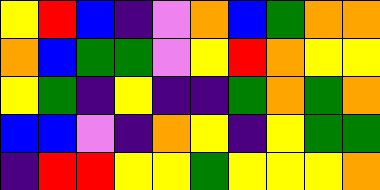[["yellow", "red", "blue", "indigo", "violet", "orange", "blue", "green", "orange", "orange"], ["orange", "blue", "green", "green", "violet", "yellow", "red", "orange", "yellow", "yellow"], ["yellow", "green", "indigo", "yellow", "indigo", "indigo", "green", "orange", "green", "orange"], ["blue", "blue", "violet", "indigo", "orange", "yellow", "indigo", "yellow", "green", "green"], ["indigo", "red", "red", "yellow", "yellow", "green", "yellow", "yellow", "yellow", "orange"]]